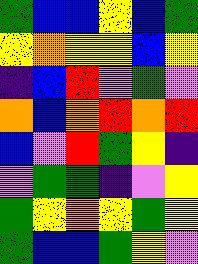[["green", "blue", "blue", "yellow", "blue", "green"], ["yellow", "orange", "yellow", "yellow", "blue", "yellow"], ["indigo", "blue", "red", "violet", "green", "violet"], ["orange", "blue", "orange", "red", "orange", "red"], ["blue", "violet", "red", "green", "yellow", "indigo"], ["violet", "green", "green", "indigo", "violet", "yellow"], ["green", "yellow", "orange", "yellow", "green", "yellow"], ["green", "blue", "blue", "green", "yellow", "violet"]]